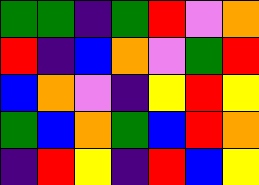[["green", "green", "indigo", "green", "red", "violet", "orange"], ["red", "indigo", "blue", "orange", "violet", "green", "red"], ["blue", "orange", "violet", "indigo", "yellow", "red", "yellow"], ["green", "blue", "orange", "green", "blue", "red", "orange"], ["indigo", "red", "yellow", "indigo", "red", "blue", "yellow"]]